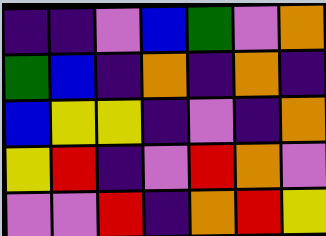[["indigo", "indigo", "violet", "blue", "green", "violet", "orange"], ["green", "blue", "indigo", "orange", "indigo", "orange", "indigo"], ["blue", "yellow", "yellow", "indigo", "violet", "indigo", "orange"], ["yellow", "red", "indigo", "violet", "red", "orange", "violet"], ["violet", "violet", "red", "indigo", "orange", "red", "yellow"]]